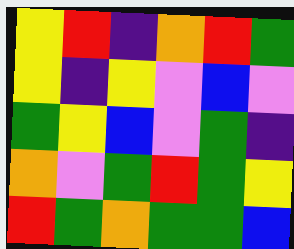[["yellow", "red", "indigo", "orange", "red", "green"], ["yellow", "indigo", "yellow", "violet", "blue", "violet"], ["green", "yellow", "blue", "violet", "green", "indigo"], ["orange", "violet", "green", "red", "green", "yellow"], ["red", "green", "orange", "green", "green", "blue"]]